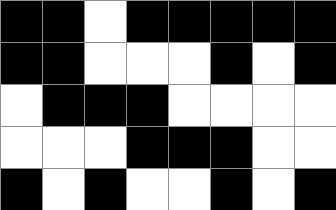[["black", "black", "white", "black", "black", "black", "black", "black"], ["black", "black", "white", "white", "white", "black", "white", "black"], ["white", "black", "black", "black", "white", "white", "white", "white"], ["white", "white", "white", "black", "black", "black", "white", "white"], ["black", "white", "black", "white", "white", "black", "white", "black"]]